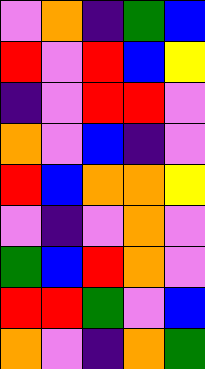[["violet", "orange", "indigo", "green", "blue"], ["red", "violet", "red", "blue", "yellow"], ["indigo", "violet", "red", "red", "violet"], ["orange", "violet", "blue", "indigo", "violet"], ["red", "blue", "orange", "orange", "yellow"], ["violet", "indigo", "violet", "orange", "violet"], ["green", "blue", "red", "orange", "violet"], ["red", "red", "green", "violet", "blue"], ["orange", "violet", "indigo", "orange", "green"]]